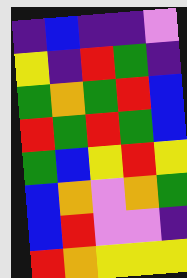[["indigo", "blue", "indigo", "indigo", "violet"], ["yellow", "indigo", "red", "green", "indigo"], ["green", "orange", "green", "red", "blue"], ["red", "green", "red", "green", "blue"], ["green", "blue", "yellow", "red", "yellow"], ["blue", "orange", "violet", "orange", "green"], ["blue", "red", "violet", "violet", "indigo"], ["red", "orange", "yellow", "yellow", "yellow"]]